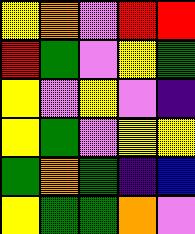[["yellow", "orange", "violet", "red", "red"], ["red", "green", "violet", "yellow", "green"], ["yellow", "violet", "yellow", "violet", "indigo"], ["yellow", "green", "violet", "yellow", "yellow"], ["green", "orange", "green", "indigo", "blue"], ["yellow", "green", "green", "orange", "violet"]]